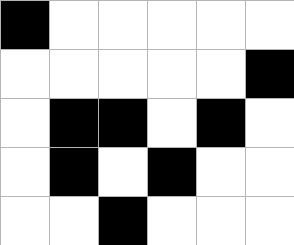[["black", "white", "white", "white", "white", "white"], ["white", "white", "white", "white", "white", "black"], ["white", "black", "black", "white", "black", "white"], ["white", "black", "white", "black", "white", "white"], ["white", "white", "black", "white", "white", "white"]]